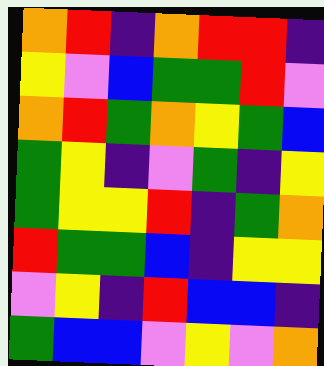[["orange", "red", "indigo", "orange", "red", "red", "indigo"], ["yellow", "violet", "blue", "green", "green", "red", "violet"], ["orange", "red", "green", "orange", "yellow", "green", "blue"], ["green", "yellow", "indigo", "violet", "green", "indigo", "yellow"], ["green", "yellow", "yellow", "red", "indigo", "green", "orange"], ["red", "green", "green", "blue", "indigo", "yellow", "yellow"], ["violet", "yellow", "indigo", "red", "blue", "blue", "indigo"], ["green", "blue", "blue", "violet", "yellow", "violet", "orange"]]